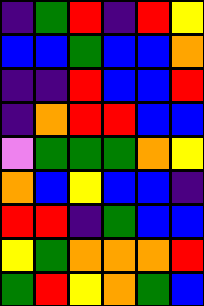[["indigo", "green", "red", "indigo", "red", "yellow"], ["blue", "blue", "green", "blue", "blue", "orange"], ["indigo", "indigo", "red", "blue", "blue", "red"], ["indigo", "orange", "red", "red", "blue", "blue"], ["violet", "green", "green", "green", "orange", "yellow"], ["orange", "blue", "yellow", "blue", "blue", "indigo"], ["red", "red", "indigo", "green", "blue", "blue"], ["yellow", "green", "orange", "orange", "orange", "red"], ["green", "red", "yellow", "orange", "green", "blue"]]